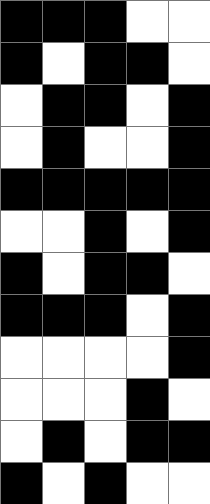[["black", "black", "black", "white", "white"], ["black", "white", "black", "black", "white"], ["white", "black", "black", "white", "black"], ["white", "black", "white", "white", "black"], ["black", "black", "black", "black", "black"], ["white", "white", "black", "white", "black"], ["black", "white", "black", "black", "white"], ["black", "black", "black", "white", "black"], ["white", "white", "white", "white", "black"], ["white", "white", "white", "black", "white"], ["white", "black", "white", "black", "black"], ["black", "white", "black", "white", "white"]]